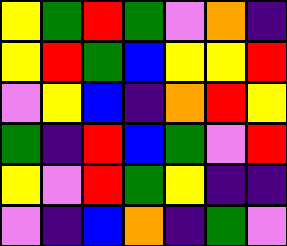[["yellow", "green", "red", "green", "violet", "orange", "indigo"], ["yellow", "red", "green", "blue", "yellow", "yellow", "red"], ["violet", "yellow", "blue", "indigo", "orange", "red", "yellow"], ["green", "indigo", "red", "blue", "green", "violet", "red"], ["yellow", "violet", "red", "green", "yellow", "indigo", "indigo"], ["violet", "indigo", "blue", "orange", "indigo", "green", "violet"]]